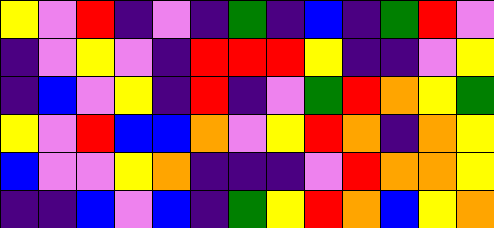[["yellow", "violet", "red", "indigo", "violet", "indigo", "green", "indigo", "blue", "indigo", "green", "red", "violet"], ["indigo", "violet", "yellow", "violet", "indigo", "red", "red", "red", "yellow", "indigo", "indigo", "violet", "yellow"], ["indigo", "blue", "violet", "yellow", "indigo", "red", "indigo", "violet", "green", "red", "orange", "yellow", "green"], ["yellow", "violet", "red", "blue", "blue", "orange", "violet", "yellow", "red", "orange", "indigo", "orange", "yellow"], ["blue", "violet", "violet", "yellow", "orange", "indigo", "indigo", "indigo", "violet", "red", "orange", "orange", "yellow"], ["indigo", "indigo", "blue", "violet", "blue", "indigo", "green", "yellow", "red", "orange", "blue", "yellow", "orange"]]